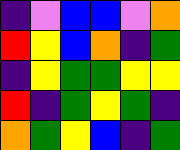[["indigo", "violet", "blue", "blue", "violet", "orange"], ["red", "yellow", "blue", "orange", "indigo", "green"], ["indigo", "yellow", "green", "green", "yellow", "yellow"], ["red", "indigo", "green", "yellow", "green", "indigo"], ["orange", "green", "yellow", "blue", "indigo", "green"]]